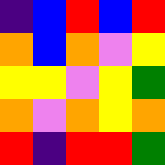[["indigo", "blue", "red", "blue", "red"], ["orange", "blue", "orange", "violet", "yellow"], ["yellow", "yellow", "violet", "yellow", "green"], ["orange", "violet", "orange", "yellow", "orange"], ["red", "indigo", "red", "red", "green"]]